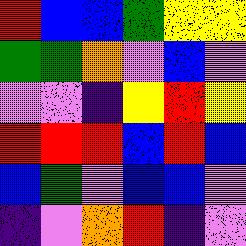[["red", "blue", "blue", "green", "yellow", "yellow"], ["green", "green", "orange", "violet", "blue", "violet"], ["violet", "violet", "indigo", "yellow", "red", "yellow"], ["red", "red", "red", "blue", "red", "blue"], ["blue", "green", "violet", "blue", "blue", "violet"], ["indigo", "violet", "orange", "red", "indigo", "violet"]]